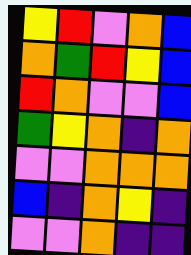[["yellow", "red", "violet", "orange", "blue"], ["orange", "green", "red", "yellow", "blue"], ["red", "orange", "violet", "violet", "blue"], ["green", "yellow", "orange", "indigo", "orange"], ["violet", "violet", "orange", "orange", "orange"], ["blue", "indigo", "orange", "yellow", "indigo"], ["violet", "violet", "orange", "indigo", "indigo"]]